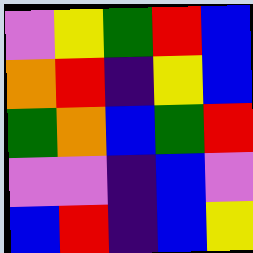[["violet", "yellow", "green", "red", "blue"], ["orange", "red", "indigo", "yellow", "blue"], ["green", "orange", "blue", "green", "red"], ["violet", "violet", "indigo", "blue", "violet"], ["blue", "red", "indigo", "blue", "yellow"]]